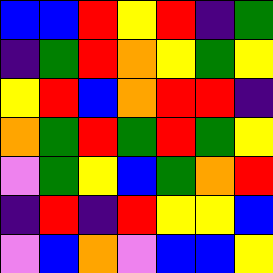[["blue", "blue", "red", "yellow", "red", "indigo", "green"], ["indigo", "green", "red", "orange", "yellow", "green", "yellow"], ["yellow", "red", "blue", "orange", "red", "red", "indigo"], ["orange", "green", "red", "green", "red", "green", "yellow"], ["violet", "green", "yellow", "blue", "green", "orange", "red"], ["indigo", "red", "indigo", "red", "yellow", "yellow", "blue"], ["violet", "blue", "orange", "violet", "blue", "blue", "yellow"]]